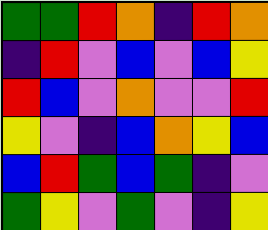[["green", "green", "red", "orange", "indigo", "red", "orange"], ["indigo", "red", "violet", "blue", "violet", "blue", "yellow"], ["red", "blue", "violet", "orange", "violet", "violet", "red"], ["yellow", "violet", "indigo", "blue", "orange", "yellow", "blue"], ["blue", "red", "green", "blue", "green", "indigo", "violet"], ["green", "yellow", "violet", "green", "violet", "indigo", "yellow"]]